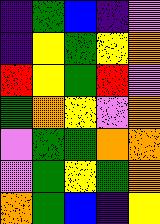[["indigo", "green", "blue", "indigo", "violet"], ["indigo", "yellow", "green", "yellow", "orange"], ["red", "yellow", "green", "red", "violet"], ["green", "orange", "yellow", "violet", "orange"], ["violet", "green", "green", "orange", "orange"], ["violet", "green", "yellow", "green", "orange"], ["orange", "green", "blue", "indigo", "yellow"]]